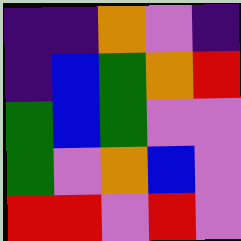[["indigo", "indigo", "orange", "violet", "indigo"], ["indigo", "blue", "green", "orange", "red"], ["green", "blue", "green", "violet", "violet"], ["green", "violet", "orange", "blue", "violet"], ["red", "red", "violet", "red", "violet"]]